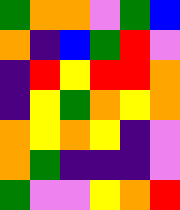[["green", "orange", "orange", "violet", "green", "blue"], ["orange", "indigo", "blue", "green", "red", "violet"], ["indigo", "red", "yellow", "red", "red", "orange"], ["indigo", "yellow", "green", "orange", "yellow", "orange"], ["orange", "yellow", "orange", "yellow", "indigo", "violet"], ["orange", "green", "indigo", "indigo", "indigo", "violet"], ["green", "violet", "violet", "yellow", "orange", "red"]]